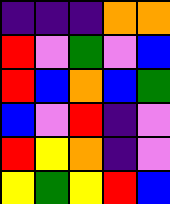[["indigo", "indigo", "indigo", "orange", "orange"], ["red", "violet", "green", "violet", "blue"], ["red", "blue", "orange", "blue", "green"], ["blue", "violet", "red", "indigo", "violet"], ["red", "yellow", "orange", "indigo", "violet"], ["yellow", "green", "yellow", "red", "blue"]]